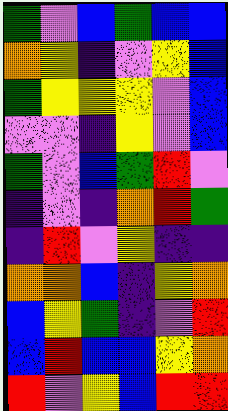[["green", "violet", "blue", "green", "blue", "blue"], ["orange", "yellow", "indigo", "violet", "yellow", "blue"], ["green", "yellow", "yellow", "yellow", "violet", "blue"], ["violet", "violet", "indigo", "yellow", "violet", "blue"], ["green", "violet", "blue", "green", "red", "violet"], ["indigo", "violet", "indigo", "orange", "red", "green"], ["indigo", "red", "violet", "yellow", "indigo", "indigo"], ["orange", "orange", "blue", "indigo", "yellow", "orange"], ["blue", "yellow", "green", "indigo", "violet", "red"], ["blue", "red", "blue", "blue", "yellow", "orange"], ["red", "violet", "yellow", "blue", "red", "red"]]